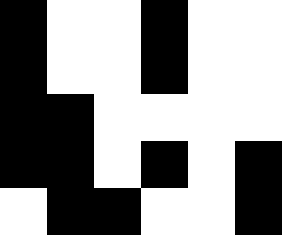[["black", "white", "white", "black", "white", "white"], ["black", "white", "white", "black", "white", "white"], ["black", "black", "white", "white", "white", "white"], ["black", "black", "white", "black", "white", "black"], ["white", "black", "black", "white", "white", "black"]]